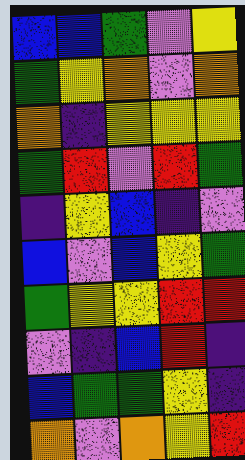[["blue", "blue", "green", "violet", "yellow"], ["green", "yellow", "orange", "violet", "orange"], ["orange", "indigo", "yellow", "yellow", "yellow"], ["green", "red", "violet", "red", "green"], ["indigo", "yellow", "blue", "indigo", "violet"], ["blue", "violet", "blue", "yellow", "green"], ["green", "yellow", "yellow", "red", "red"], ["violet", "indigo", "blue", "red", "indigo"], ["blue", "green", "green", "yellow", "indigo"], ["orange", "violet", "orange", "yellow", "red"]]